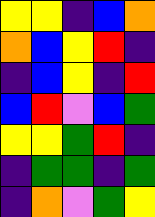[["yellow", "yellow", "indigo", "blue", "orange"], ["orange", "blue", "yellow", "red", "indigo"], ["indigo", "blue", "yellow", "indigo", "red"], ["blue", "red", "violet", "blue", "green"], ["yellow", "yellow", "green", "red", "indigo"], ["indigo", "green", "green", "indigo", "green"], ["indigo", "orange", "violet", "green", "yellow"]]